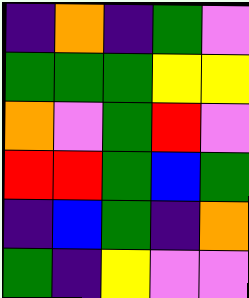[["indigo", "orange", "indigo", "green", "violet"], ["green", "green", "green", "yellow", "yellow"], ["orange", "violet", "green", "red", "violet"], ["red", "red", "green", "blue", "green"], ["indigo", "blue", "green", "indigo", "orange"], ["green", "indigo", "yellow", "violet", "violet"]]